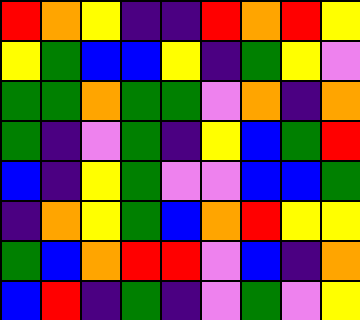[["red", "orange", "yellow", "indigo", "indigo", "red", "orange", "red", "yellow"], ["yellow", "green", "blue", "blue", "yellow", "indigo", "green", "yellow", "violet"], ["green", "green", "orange", "green", "green", "violet", "orange", "indigo", "orange"], ["green", "indigo", "violet", "green", "indigo", "yellow", "blue", "green", "red"], ["blue", "indigo", "yellow", "green", "violet", "violet", "blue", "blue", "green"], ["indigo", "orange", "yellow", "green", "blue", "orange", "red", "yellow", "yellow"], ["green", "blue", "orange", "red", "red", "violet", "blue", "indigo", "orange"], ["blue", "red", "indigo", "green", "indigo", "violet", "green", "violet", "yellow"]]